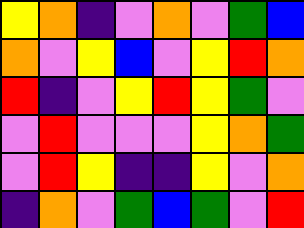[["yellow", "orange", "indigo", "violet", "orange", "violet", "green", "blue"], ["orange", "violet", "yellow", "blue", "violet", "yellow", "red", "orange"], ["red", "indigo", "violet", "yellow", "red", "yellow", "green", "violet"], ["violet", "red", "violet", "violet", "violet", "yellow", "orange", "green"], ["violet", "red", "yellow", "indigo", "indigo", "yellow", "violet", "orange"], ["indigo", "orange", "violet", "green", "blue", "green", "violet", "red"]]